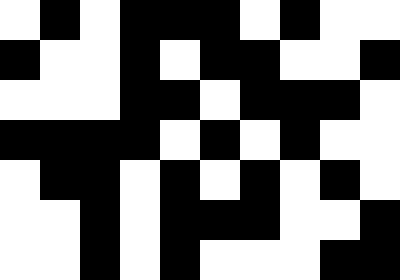[["white", "black", "white", "black", "black", "black", "white", "black", "white", "white"], ["black", "white", "white", "black", "white", "black", "black", "white", "white", "black"], ["white", "white", "white", "black", "black", "white", "black", "black", "black", "white"], ["black", "black", "black", "black", "white", "black", "white", "black", "white", "white"], ["white", "black", "black", "white", "black", "white", "black", "white", "black", "white"], ["white", "white", "black", "white", "black", "black", "black", "white", "white", "black"], ["white", "white", "black", "white", "black", "white", "white", "white", "black", "black"]]